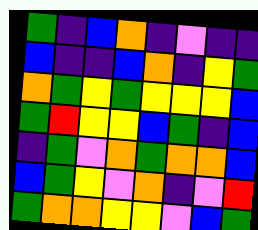[["green", "indigo", "blue", "orange", "indigo", "violet", "indigo", "indigo"], ["blue", "indigo", "indigo", "blue", "orange", "indigo", "yellow", "green"], ["orange", "green", "yellow", "green", "yellow", "yellow", "yellow", "blue"], ["green", "red", "yellow", "yellow", "blue", "green", "indigo", "blue"], ["indigo", "green", "violet", "orange", "green", "orange", "orange", "blue"], ["blue", "green", "yellow", "violet", "orange", "indigo", "violet", "red"], ["green", "orange", "orange", "yellow", "yellow", "violet", "blue", "green"]]